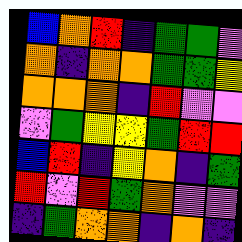[["blue", "orange", "red", "indigo", "green", "green", "violet"], ["orange", "indigo", "orange", "orange", "green", "green", "yellow"], ["orange", "orange", "orange", "indigo", "red", "violet", "violet"], ["violet", "green", "yellow", "yellow", "green", "red", "red"], ["blue", "red", "indigo", "yellow", "orange", "indigo", "green"], ["red", "violet", "red", "green", "orange", "violet", "violet"], ["indigo", "green", "orange", "orange", "indigo", "orange", "indigo"]]